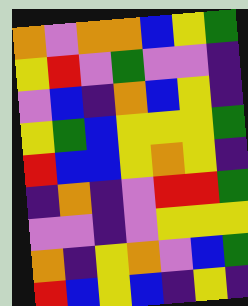[["orange", "violet", "orange", "orange", "blue", "yellow", "green"], ["yellow", "red", "violet", "green", "violet", "violet", "indigo"], ["violet", "blue", "indigo", "orange", "blue", "yellow", "indigo"], ["yellow", "green", "blue", "yellow", "yellow", "yellow", "green"], ["red", "blue", "blue", "yellow", "orange", "yellow", "indigo"], ["indigo", "orange", "indigo", "violet", "red", "red", "green"], ["violet", "violet", "indigo", "violet", "yellow", "yellow", "yellow"], ["orange", "indigo", "yellow", "orange", "violet", "blue", "green"], ["red", "blue", "yellow", "blue", "indigo", "yellow", "indigo"]]